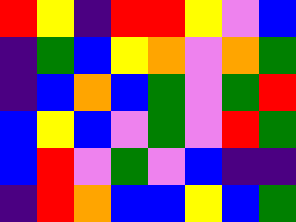[["red", "yellow", "indigo", "red", "red", "yellow", "violet", "blue"], ["indigo", "green", "blue", "yellow", "orange", "violet", "orange", "green"], ["indigo", "blue", "orange", "blue", "green", "violet", "green", "red"], ["blue", "yellow", "blue", "violet", "green", "violet", "red", "green"], ["blue", "red", "violet", "green", "violet", "blue", "indigo", "indigo"], ["indigo", "red", "orange", "blue", "blue", "yellow", "blue", "green"]]